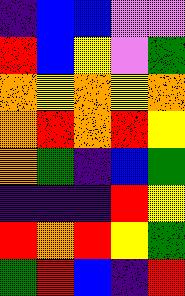[["indigo", "blue", "blue", "violet", "violet"], ["red", "blue", "yellow", "violet", "green"], ["orange", "yellow", "orange", "yellow", "orange"], ["orange", "red", "orange", "red", "yellow"], ["orange", "green", "indigo", "blue", "green"], ["indigo", "indigo", "indigo", "red", "yellow"], ["red", "orange", "red", "yellow", "green"], ["green", "red", "blue", "indigo", "red"]]